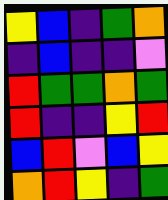[["yellow", "blue", "indigo", "green", "orange"], ["indigo", "blue", "indigo", "indigo", "violet"], ["red", "green", "green", "orange", "green"], ["red", "indigo", "indigo", "yellow", "red"], ["blue", "red", "violet", "blue", "yellow"], ["orange", "red", "yellow", "indigo", "green"]]